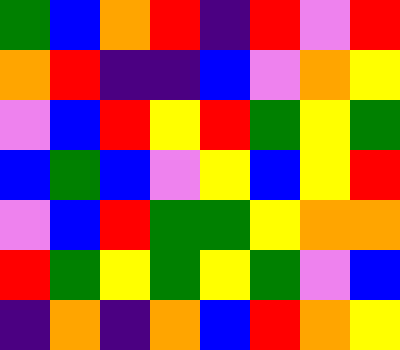[["green", "blue", "orange", "red", "indigo", "red", "violet", "red"], ["orange", "red", "indigo", "indigo", "blue", "violet", "orange", "yellow"], ["violet", "blue", "red", "yellow", "red", "green", "yellow", "green"], ["blue", "green", "blue", "violet", "yellow", "blue", "yellow", "red"], ["violet", "blue", "red", "green", "green", "yellow", "orange", "orange"], ["red", "green", "yellow", "green", "yellow", "green", "violet", "blue"], ["indigo", "orange", "indigo", "orange", "blue", "red", "orange", "yellow"]]